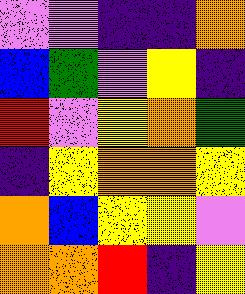[["violet", "violet", "indigo", "indigo", "orange"], ["blue", "green", "violet", "yellow", "indigo"], ["red", "violet", "yellow", "orange", "green"], ["indigo", "yellow", "orange", "orange", "yellow"], ["orange", "blue", "yellow", "yellow", "violet"], ["orange", "orange", "red", "indigo", "yellow"]]